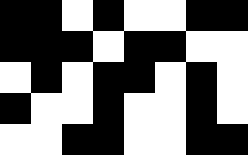[["black", "black", "white", "black", "white", "white", "black", "black"], ["black", "black", "black", "white", "black", "black", "white", "white"], ["white", "black", "white", "black", "black", "white", "black", "white"], ["black", "white", "white", "black", "white", "white", "black", "white"], ["white", "white", "black", "black", "white", "white", "black", "black"]]